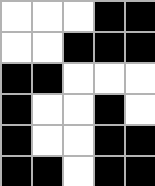[["white", "white", "white", "black", "black"], ["white", "white", "black", "black", "black"], ["black", "black", "white", "white", "white"], ["black", "white", "white", "black", "white"], ["black", "white", "white", "black", "black"], ["black", "black", "white", "black", "black"]]